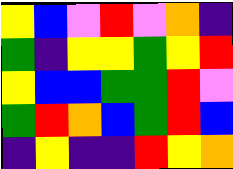[["yellow", "blue", "violet", "red", "violet", "orange", "indigo"], ["green", "indigo", "yellow", "yellow", "green", "yellow", "red"], ["yellow", "blue", "blue", "green", "green", "red", "violet"], ["green", "red", "orange", "blue", "green", "red", "blue"], ["indigo", "yellow", "indigo", "indigo", "red", "yellow", "orange"]]